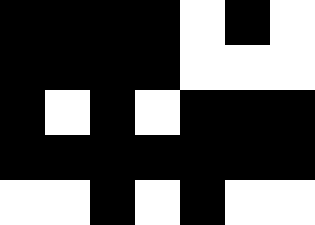[["black", "black", "black", "black", "white", "black", "white"], ["black", "black", "black", "black", "white", "white", "white"], ["black", "white", "black", "white", "black", "black", "black"], ["black", "black", "black", "black", "black", "black", "black"], ["white", "white", "black", "white", "black", "white", "white"]]